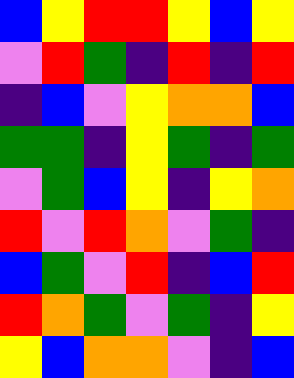[["blue", "yellow", "red", "red", "yellow", "blue", "yellow"], ["violet", "red", "green", "indigo", "red", "indigo", "red"], ["indigo", "blue", "violet", "yellow", "orange", "orange", "blue"], ["green", "green", "indigo", "yellow", "green", "indigo", "green"], ["violet", "green", "blue", "yellow", "indigo", "yellow", "orange"], ["red", "violet", "red", "orange", "violet", "green", "indigo"], ["blue", "green", "violet", "red", "indigo", "blue", "red"], ["red", "orange", "green", "violet", "green", "indigo", "yellow"], ["yellow", "blue", "orange", "orange", "violet", "indigo", "blue"]]